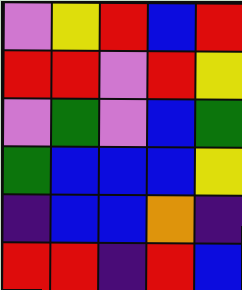[["violet", "yellow", "red", "blue", "red"], ["red", "red", "violet", "red", "yellow"], ["violet", "green", "violet", "blue", "green"], ["green", "blue", "blue", "blue", "yellow"], ["indigo", "blue", "blue", "orange", "indigo"], ["red", "red", "indigo", "red", "blue"]]